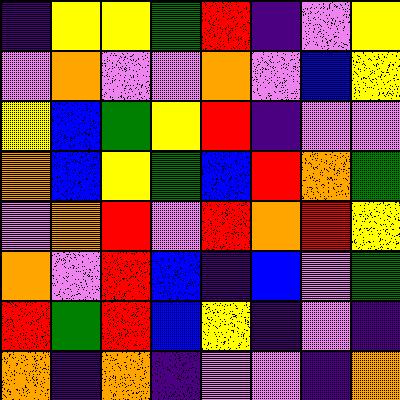[["indigo", "yellow", "yellow", "green", "red", "indigo", "violet", "yellow"], ["violet", "orange", "violet", "violet", "orange", "violet", "blue", "yellow"], ["yellow", "blue", "green", "yellow", "red", "indigo", "violet", "violet"], ["orange", "blue", "yellow", "green", "blue", "red", "orange", "green"], ["violet", "orange", "red", "violet", "red", "orange", "red", "yellow"], ["orange", "violet", "red", "blue", "indigo", "blue", "violet", "green"], ["red", "green", "red", "blue", "yellow", "indigo", "violet", "indigo"], ["orange", "indigo", "orange", "indigo", "violet", "violet", "indigo", "orange"]]